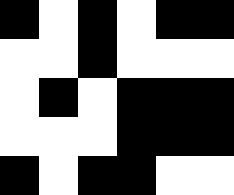[["black", "white", "black", "white", "black", "black"], ["white", "white", "black", "white", "white", "white"], ["white", "black", "white", "black", "black", "black"], ["white", "white", "white", "black", "black", "black"], ["black", "white", "black", "black", "white", "white"]]